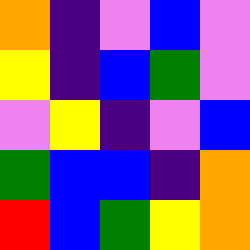[["orange", "indigo", "violet", "blue", "violet"], ["yellow", "indigo", "blue", "green", "violet"], ["violet", "yellow", "indigo", "violet", "blue"], ["green", "blue", "blue", "indigo", "orange"], ["red", "blue", "green", "yellow", "orange"]]